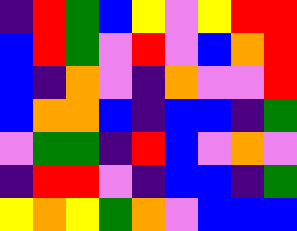[["indigo", "red", "green", "blue", "yellow", "violet", "yellow", "red", "red"], ["blue", "red", "green", "violet", "red", "violet", "blue", "orange", "red"], ["blue", "indigo", "orange", "violet", "indigo", "orange", "violet", "violet", "red"], ["blue", "orange", "orange", "blue", "indigo", "blue", "blue", "indigo", "green"], ["violet", "green", "green", "indigo", "red", "blue", "violet", "orange", "violet"], ["indigo", "red", "red", "violet", "indigo", "blue", "blue", "indigo", "green"], ["yellow", "orange", "yellow", "green", "orange", "violet", "blue", "blue", "blue"]]